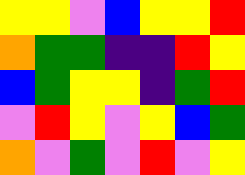[["yellow", "yellow", "violet", "blue", "yellow", "yellow", "red"], ["orange", "green", "green", "indigo", "indigo", "red", "yellow"], ["blue", "green", "yellow", "yellow", "indigo", "green", "red"], ["violet", "red", "yellow", "violet", "yellow", "blue", "green"], ["orange", "violet", "green", "violet", "red", "violet", "yellow"]]